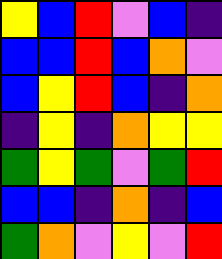[["yellow", "blue", "red", "violet", "blue", "indigo"], ["blue", "blue", "red", "blue", "orange", "violet"], ["blue", "yellow", "red", "blue", "indigo", "orange"], ["indigo", "yellow", "indigo", "orange", "yellow", "yellow"], ["green", "yellow", "green", "violet", "green", "red"], ["blue", "blue", "indigo", "orange", "indigo", "blue"], ["green", "orange", "violet", "yellow", "violet", "red"]]